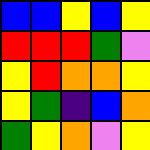[["blue", "blue", "yellow", "blue", "yellow"], ["red", "red", "red", "green", "violet"], ["yellow", "red", "orange", "orange", "yellow"], ["yellow", "green", "indigo", "blue", "orange"], ["green", "yellow", "orange", "violet", "yellow"]]